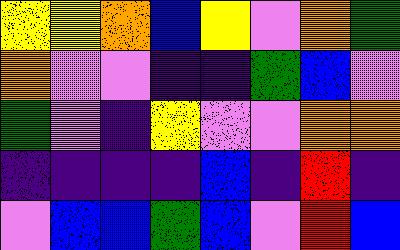[["yellow", "yellow", "orange", "blue", "yellow", "violet", "orange", "green"], ["orange", "violet", "violet", "indigo", "indigo", "green", "blue", "violet"], ["green", "violet", "indigo", "yellow", "violet", "violet", "orange", "orange"], ["indigo", "indigo", "indigo", "indigo", "blue", "indigo", "red", "indigo"], ["violet", "blue", "blue", "green", "blue", "violet", "red", "blue"]]